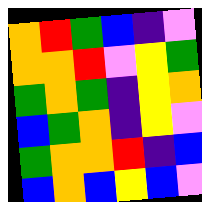[["orange", "red", "green", "blue", "indigo", "violet"], ["orange", "orange", "red", "violet", "yellow", "green"], ["green", "orange", "green", "indigo", "yellow", "orange"], ["blue", "green", "orange", "indigo", "yellow", "violet"], ["green", "orange", "orange", "red", "indigo", "blue"], ["blue", "orange", "blue", "yellow", "blue", "violet"]]